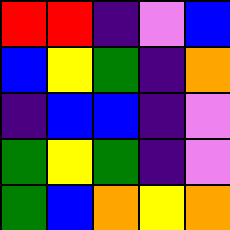[["red", "red", "indigo", "violet", "blue"], ["blue", "yellow", "green", "indigo", "orange"], ["indigo", "blue", "blue", "indigo", "violet"], ["green", "yellow", "green", "indigo", "violet"], ["green", "blue", "orange", "yellow", "orange"]]